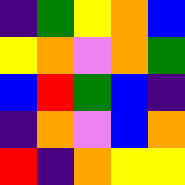[["indigo", "green", "yellow", "orange", "blue"], ["yellow", "orange", "violet", "orange", "green"], ["blue", "red", "green", "blue", "indigo"], ["indigo", "orange", "violet", "blue", "orange"], ["red", "indigo", "orange", "yellow", "yellow"]]